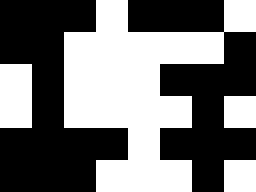[["black", "black", "black", "white", "black", "black", "black", "white"], ["black", "black", "white", "white", "white", "white", "white", "black"], ["white", "black", "white", "white", "white", "black", "black", "black"], ["white", "black", "white", "white", "white", "white", "black", "white"], ["black", "black", "black", "black", "white", "black", "black", "black"], ["black", "black", "black", "white", "white", "white", "black", "white"]]